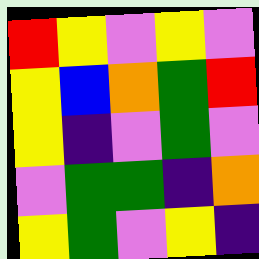[["red", "yellow", "violet", "yellow", "violet"], ["yellow", "blue", "orange", "green", "red"], ["yellow", "indigo", "violet", "green", "violet"], ["violet", "green", "green", "indigo", "orange"], ["yellow", "green", "violet", "yellow", "indigo"]]